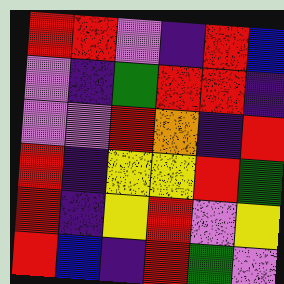[["red", "red", "violet", "indigo", "red", "blue"], ["violet", "indigo", "green", "red", "red", "indigo"], ["violet", "violet", "red", "orange", "indigo", "red"], ["red", "indigo", "yellow", "yellow", "red", "green"], ["red", "indigo", "yellow", "red", "violet", "yellow"], ["red", "blue", "indigo", "red", "green", "violet"]]